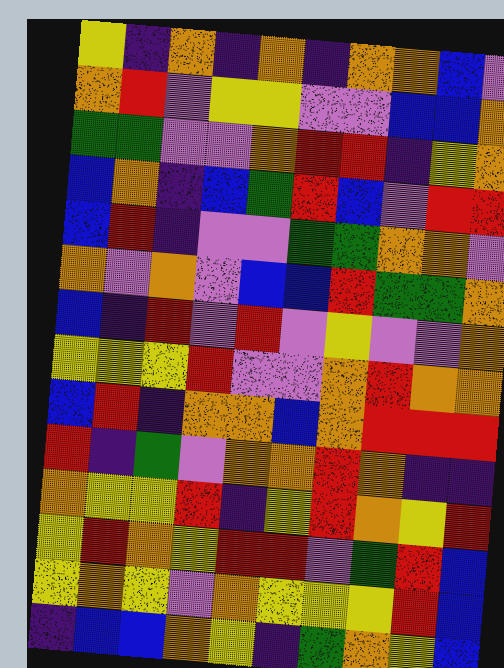[["yellow", "indigo", "orange", "indigo", "orange", "indigo", "orange", "orange", "blue", "violet"], ["orange", "red", "violet", "yellow", "yellow", "violet", "violet", "blue", "blue", "orange"], ["green", "green", "violet", "violet", "orange", "red", "red", "indigo", "yellow", "orange"], ["blue", "orange", "indigo", "blue", "green", "red", "blue", "violet", "red", "red"], ["blue", "red", "indigo", "violet", "violet", "green", "green", "orange", "orange", "violet"], ["orange", "violet", "orange", "violet", "blue", "blue", "red", "green", "green", "orange"], ["blue", "indigo", "red", "violet", "red", "violet", "yellow", "violet", "violet", "orange"], ["yellow", "yellow", "yellow", "red", "violet", "violet", "orange", "red", "orange", "orange"], ["blue", "red", "indigo", "orange", "orange", "blue", "orange", "red", "red", "red"], ["red", "indigo", "green", "violet", "orange", "orange", "red", "orange", "indigo", "indigo"], ["orange", "yellow", "yellow", "red", "indigo", "yellow", "red", "orange", "yellow", "red"], ["yellow", "red", "orange", "yellow", "red", "red", "violet", "green", "red", "blue"], ["yellow", "orange", "yellow", "violet", "orange", "yellow", "yellow", "yellow", "red", "blue"], ["indigo", "blue", "blue", "orange", "yellow", "indigo", "green", "orange", "yellow", "blue"]]